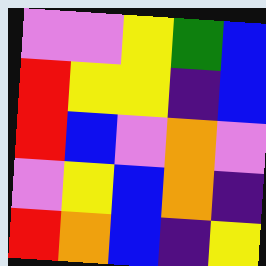[["violet", "violet", "yellow", "green", "blue"], ["red", "yellow", "yellow", "indigo", "blue"], ["red", "blue", "violet", "orange", "violet"], ["violet", "yellow", "blue", "orange", "indigo"], ["red", "orange", "blue", "indigo", "yellow"]]